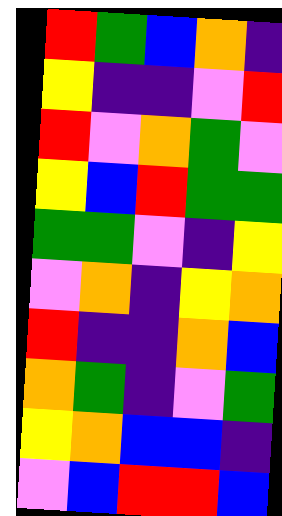[["red", "green", "blue", "orange", "indigo"], ["yellow", "indigo", "indigo", "violet", "red"], ["red", "violet", "orange", "green", "violet"], ["yellow", "blue", "red", "green", "green"], ["green", "green", "violet", "indigo", "yellow"], ["violet", "orange", "indigo", "yellow", "orange"], ["red", "indigo", "indigo", "orange", "blue"], ["orange", "green", "indigo", "violet", "green"], ["yellow", "orange", "blue", "blue", "indigo"], ["violet", "blue", "red", "red", "blue"]]